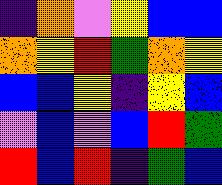[["indigo", "orange", "violet", "yellow", "blue", "blue"], ["orange", "yellow", "red", "green", "orange", "yellow"], ["blue", "blue", "yellow", "indigo", "yellow", "blue"], ["violet", "blue", "violet", "blue", "red", "green"], ["red", "blue", "red", "indigo", "green", "blue"]]